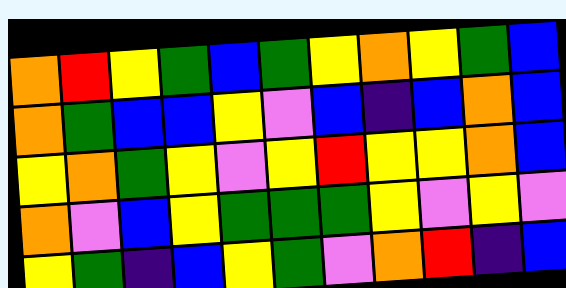[["orange", "red", "yellow", "green", "blue", "green", "yellow", "orange", "yellow", "green", "blue"], ["orange", "green", "blue", "blue", "yellow", "violet", "blue", "indigo", "blue", "orange", "blue"], ["yellow", "orange", "green", "yellow", "violet", "yellow", "red", "yellow", "yellow", "orange", "blue"], ["orange", "violet", "blue", "yellow", "green", "green", "green", "yellow", "violet", "yellow", "violet"], ["yellow", "green", "indigo", "blue", "yellow", "green", "violet", "orange", "red", "indigo", "blue"]]